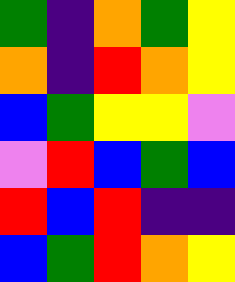[["green", "indigo", "orange", "green", "yellow"], ["orange", "indigo", "red", "orange", "yellow"], ["blue", "green", "yellow", "yellow", "violet"], ["violet", "red", "blue", "green", "blue"], ["red", "blue", "red", "indigo", "indigo"], ["blue", "green", "red", "orange", "yellow"]]